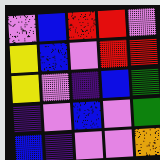[["violet", "blue", "red", "red", "violet"], ["yellow", "blue", "violet", "red", "red"], ["yellow", "violet", "indigo", "blue", "green"], ["indigo", "violet", "blue", "violet", "green"], ["blue", "indigo", "violet", "violet", "orange"]]